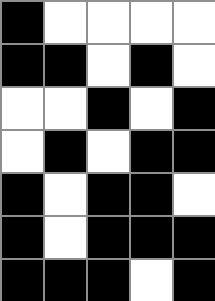[["black", "white", "white", "white", "white"], ["black", "black", "white", "black", "white"], ["white", "white", "black", "white", "black"], ["white", "black", "white", "black", "black"], ["black", "white", "black", "black", "white"], ["black", "white", "black", "black", "black"], ["black", "black", "black", "white", "black"]]